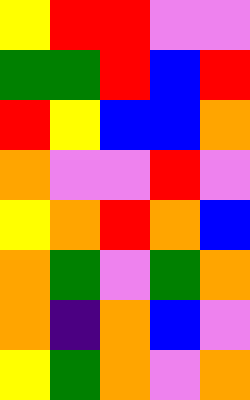[["yellow", "red", "red", "violet", "violet"], ["green", "green", "red", "blue", "red"], ["red", "yellow", "blue", "blue", "orange"], ["orange", "violet", "violet", "red", "violet"], ["yellow", "orange", "red", "orange", "blue"], ["orange", "green", "violet", "green", "orange"], ["orange", "indigo", "orange", "blue", "violet"], ["yellow", "green", "orange", "violet", "orange"]]